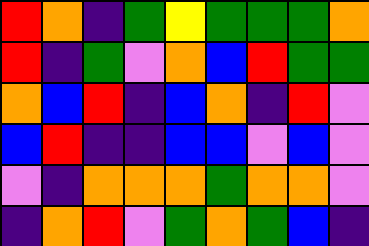[["red", "orange", "indigo", "green", "yellow", "green", "green", "green", "orange"], ["red", "indigo", "green", "violet", "orange", "blue", "red", "green", "green"], ["orange", "blue", "red", "indigo", "blue", "orange", "indigo", "red", "violet"], ["blue", "red", "indigo", "indigo", "blue", "blue", "violet", "blue", "violet"], ["violet", "indigo", "orange", "orange", "orange", "green", "orange", "orange", "violet"], ["indigo", "orange", "red", "violet", "green", "orange", "green", "blue", "indigo"]]